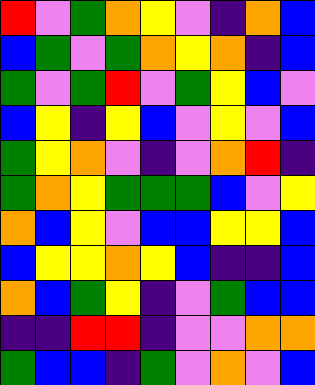[["red", "violet", "green", "orange", "yellow", "violet", "indigo", "orange", "blue"], ["blue", "green", "violet", "green", "orange", "yellow", "orange", "indigo", "blue"], ["green", "violet", "green", "red", "violet", "green", "yellow", "blue", "violet"], ["blue", "yellow", "indigo", "yellow", "blue", "violet", "yellow", "violet", "blue"], ["green", "yellow", "orange", "violet", "indigo", "violet", "orange", "red", "indigo"], ["green", "orange", "yellow", "green", "green", "green", "blue", "violet", "yellow"], ["orange", "blue", "yellow", "violet", "blue", "blue", "yellow", "yellow", "blue"], ["blue", "yellow", "yellow", "orange", "yellow", "blue", "indigo", "indigo", "blue"], ["orange", "blue", "green", "yellow", "indigo", "violet", "green", "blue", "blue"], ["indigo", "indigo", "red", "red", "indigo", "violet", "violet", "orange", "orange"], ["green", "blue", "blue", "indigo", "green", "violet", "orange", "violet", "blue"]]